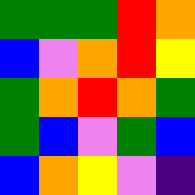[["green", "green", "green", "red", "orange"], ["blue", "violet", "orange", "red", "yellow"], ["green", "orange", "red", "orange", "green"], ["green", "blue", "violet", "green", "blue"], ["blue", "orange", "yellow", "violet", "indigo"]]